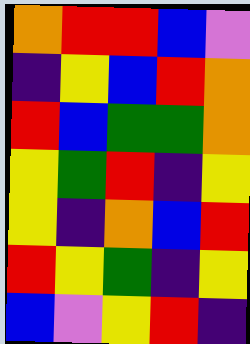[["orange", "red", "red", "blue", "violet"], ["indigo", "yellow", "blue", "red", "orange"], ["red", "blue", "green", "green", "orange"], ["yellow", "green", "red", "indigo", "yellow"], ["yellow", "indigo", "orange", "blue", "red"], ["red", "yellow", "green", "indigo", "yellow"], ["blue", "violet", "yellow", "red", "indigo"]]